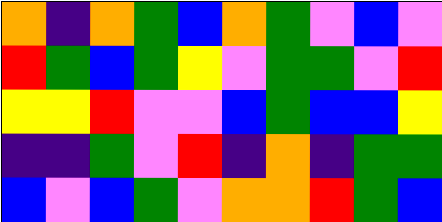[["orange", "indigo", "orange", "green", "blue", "orange", "green", "violet", "blue", "violet"], ["red", "green", "blue", "green", "yellow", "violet", "green", "green", "violet", "red"], ["yellow", "yellow", "red", "violet", "violet", "blue", "green", "blue", "blue", "yellow"], ["indigo", "indigo", "green", "violet", "red", "indigo", "orange", "indigo", "green", "green"], ["blue", "violet", "blue", "green", "violet", "orange", "orange", "red", "green", "blue"]]